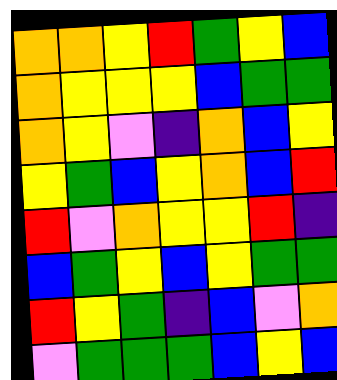[["orange", "orange", "yellow", "red", "green", "yellow", "blue"], ["orange", "yellow", "yellow", "yellow", "blue", "green", "green"], ["orange", "yellow", "violet", "indigo", "orange", "blue", "yellow"], ["yellow", "green", "blue", "yellow", "orange", "blue", "red"], ["red", "violet", "orange", "yellow", "yellow", "red", "indigo"], ["blue", "green", "yellow", "blue", "yellow", "green", "green"], ["red", "yellow", "green", "indigo", "blue", "violet", "orange"], ["violet", "green", "green", "green", "blue", "yellow", "blue"]]